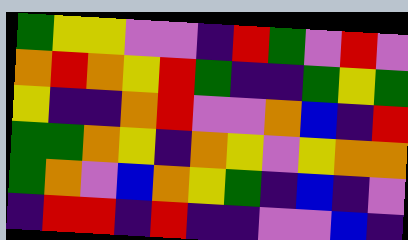[["green", "yellow", "yellow", "violet", "violet", "indigo", "red", "green", "violet", "red", "violet"], ["orange", "red", "orange", "yellow", "red", "green", "indigo", "indigo", "green", "yellow", "green"], ["yellow", "indigo", "indigo", "orange", "red", "violet", "violet", "orange", "blue", "indigo", "red"], ["green", "green", "orange", "yellow", "indigo", "orange", "yellow", "violet", "yellow", "orange", "orange"], ["green", "orange", "violet", "blue", "orange", "yellow", "green", "indigo", "blue", "indigo", "violet"], ["indigo", "red", "red", "indigo", "red", "indigo", "indigo", "violet", "violet", "blue", "indigo"]]